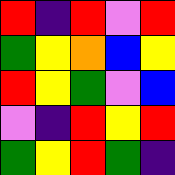[["red", "indigo", "red", "violet", "red"], ["green", "yellow", "orange", "blue", "yellow"], ["red", "yellow", "green", "violet", "blue"], ["violet", "indigo", "red", "yellow", "red"], ["green", "yellow", "red", "green", "indigo"]]